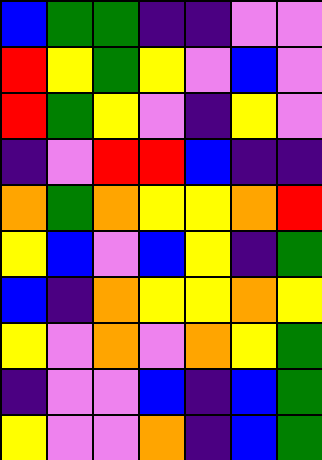[["blue", "green", "green", "indigo", "indigo", "violet", "violet"], ["red", "yellow", "green", "yellow", "violet", "blue", "violet"], ["red", "green", "yellow", "violet", "indigo", "yellow", "violet"], ["indigo", "violet", "red", "red", "blue", "indigo", "indigo"], ["orange", "green", "orange", "yellow", "yellow", "orange", "red"], ["yellow", "blue", "violet", "blue", "yellow", "indigo", "green"], ["blue", "indigo", "orange", "yellow", "yellow", "orange", "yellow"], ["yellow", "violet", "orange", "violet", "orange", "yellow", "green"], ["indigo", "violet", "violet", "blue", "indigo", "blue", "green"], ["yellow", "violet", "violet", "orange", "indigo", "blue", "green"]]